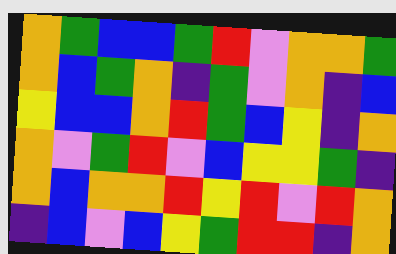[["orange", "green", "blue", "blue", "green", "red", "violet", "orange", "orange", "green"], ["orange", "blue", "green", "orange", "indigo", "green", "violet", "orange", "indigo", "blue"], ["yellow", "blue", "blue", "orange", "red", "green", "blue", "yellow", "indigo", "orange"], ["orange", "violet", "green", "red", "violet", "blue", "yellow", "yellow", "green", "indigo"], ["orange", "blue", "orange", "orange", "red", "yellow", "red", "violet", "red", "orange"], ["indigo", "blue", "violet", "blue", "yellow", "green", "red", "red", "indigo", "orange"]]